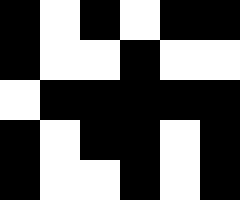[["black", "white", "black", "white", "black", "black"], ["black", "white", "white", "black", "white", "white"], ["white", "black", "black", "black", "black", "black"], ["black", "white", "black", "black", "white", "black"], ["black", "white", "white", "black", "white", "black"]]